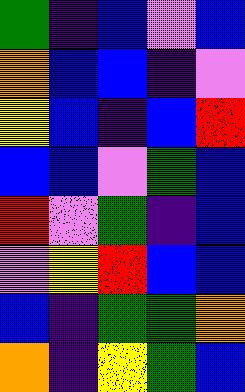[["green", "indigo", "blue", "violet", "blue"], ["orange", "blue", "blue", "indigo", "violet"], ["yellow", "blue", "indigo", "blue", "red"], ["blue", "blue", "violet", "green", "blue"], ["red", "violet", "green", "indigo", "blue"], ["violet", "yellow", "red", "blue", "blue"], ["blue", "indigo", "green", "green", "orange"], ["orange", "indigo", "yellow", "green", "blue"]]